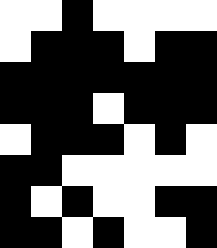[["white", "white", "black", "white", "white", "white", "white"], ["white", "black", "black", "black", "white", "black", "black"], ["black", "black", "black", "black", "black", "black", "black"], ["black", "black", "black", "white", "black", "black", "black"], ["white", "black", "black", "black", "white", "black", "white"], ["black", "black", "white", "white", "white", "white", "white"], ["black", "white", "black", "white", "white", "black", "black"], ["black", "black", "white", "black", "white", "white", "black"]]